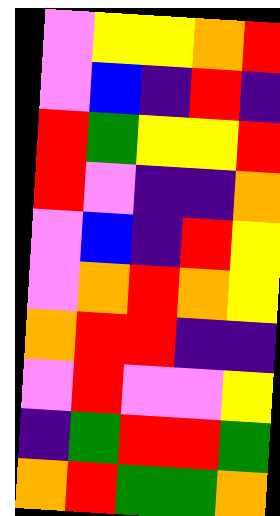[["violet", "yellow", "yellow", "orange", "red"], ["violet", "blue", "indigo", "red", "indigo"], ["red", "green", "yellow", "yellow", "red"], ["red", "violet", "indigo", "indigo", "orange"], ["violet", "blue", "indigo", "red", "yellow"], ["violet", "orange", "red", "orange", "yellow"], ["orange", "red", "red", "indigo", "indigo"], ["violet", "red", "violet", "violet", "yellow"], ["indigo", "green", "red", "red", "green"], ["orange", "red", "green", "green", "orange"]]